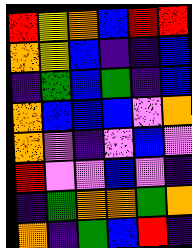[["red", "yellow", "orange", "blue", "red", "red"], ["orange", "yellow", "blue", "indigo", "indigo", "blue"], ["indigo", "green", "blue", "green", "indigo", "blue"], ["orange", "blue", "blue", "blue", "violet", "orange"], ["orange", "violet", "indigo", "violet", "blue", "violet"], ["red", "violet", "violet", "blue", "violet", "indigo"], ["indigo", "green", "orange", "orange", "green", "orange"], ["orange", "indigo", "green", "blue", "red", "indigo"]]